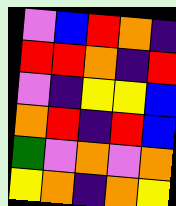[["violet", "blue", "red", "orange", "indigo"], ["red", "red", "orange", "indigo", "red"], ["violet", "indigo", "yellow", "yellow", "blue"], ["orange", "red", "indigo", "red", "blue"], ["green", "violet", "orange", "violet", "orange"], ["yellow", "orange", "indigo", "orange", "yellow"]]